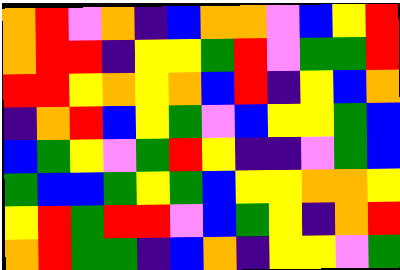[["orange", "red", "violet", "orange", "indigo", "blue", "orange", "orange", "violet", "blue", "yellow", "red"], ["orange", "red", "red", "indigo", "yellow", "yellow", "green", "red", "violet", "green", "green", "red"], ["red", "red", "yellow", "orange", "yellow", "orange", "blue", "red", "indigo", "yellow", "blue", "orange"], ["indigo", "orange", "red", "blue", "yellow", "green", "violet", "blue", "yellow", "yellow", "green", "blue"], ["blue", "green", "yellow", "violet", "green", "red", "yellow", "indigo", "indigo", "violet", "green", "blue"], ["green", "blue", "blue", "green", "yellow", "green", "blue", "yellow", "yellow", "orange", "orange", "yellow"], ["yellow", "red", "green", "red", "red", "violet", "blue", "green", "yellow", "indigo", "orange", "red"], ["orange", "red", "green", "green", "indigo", "blue", "orange", "indigo", "yellow", "yellow", "violet", "green"]]